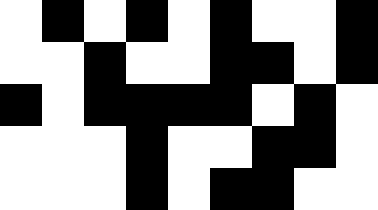[["white", "black", "white", "black", "white", "black", "white", "white", "black"], ["white", "white", "black", "white", "white", "black", "black", "white", "black"], ["black", "white", "black", "black", "black", "black", "white", "black", "white"], ["white", "white", "white", "black", "white", "white", "black", "black", "white"], ["white", "white", "white", "black", "white", "black", "black", "white", "white"]]